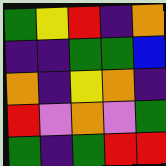[["green", "yellow", "red", "indigo", "orange"], ["indigo", "indigo", "green", "green", "blue"], ["orange", "indigo", "yellow", "orange", "indigo"], ["red", "violet", "orange", "violet", "green"], ["green", "indigo", "green", "red", "red"]]